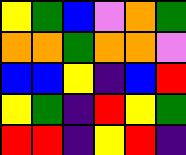[["yellow", "green", "blue", "violet", "orange", "green"], ["orange", "orange", "green", "orange", "orange", "violet"], ["blue", "blue", "yellow", "indigo", "blue", "red"], ["yellow", "green", "indigo", "red", "yellow", "green"], ["red", "red", "indigo", "yellow", "red", "indigo"]]